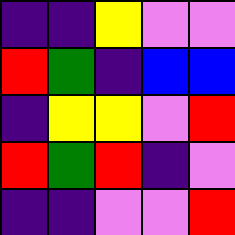[["indigo", "indigo", "yellow", "violet", "violet"], ["red", "green", "indigo", "blue", "blue"], ["indigo", "yellow", "yellow", "violet", "red"], ["red", "green", "red", "indigo", "violet"], ["indigo", "indigo", "violet", "violet", "red"]]